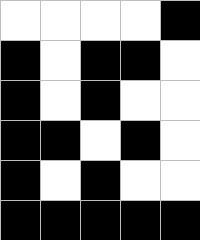[["white", "white", "white", "white", "black"], ["black", "white", "black", "black", "white"], ["black", "white", "black", "white", "white"], ["black", "black", "white", "black", "white"], ["black", "white", "black", "white", "white"], ["black", "black", "black", "black", "black"]]